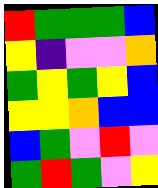[["red", "green", "green", "green", "blue"], ["yellow", "indigo", "violet", "violet", "orange"], ["green", "yellow", "green", "yellow", "blue"], ["yellow", "yellow", "orange", "blue", "blue"], ["blue", "green", "violet", "red", "violet"], ["green", "red", "green", "violet", "yellow"]]